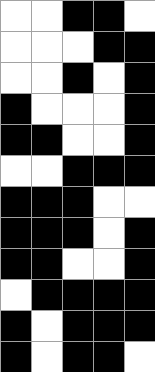[["white", "white", "black", "black", "white"], ["white", "white", "white", "black", "black"], ["white", "white", "black", "white", "black"], ["black", "white", "white", "white", "black"], ["black", "black", "white", "white", "black"], ["white", "white", "black", "black", "black"], ["black", "black", "black", "white", "white"], ["black", "black", "black", "white", "black"], ["black", "black", "white", "white", "black"], ["white", "black", "black", "black", "black"], ["black", "white", "black", "black", "black"], ["black", "white", "black", "black", "white"]]